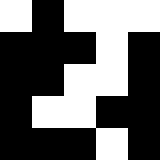[["white", "black", "white", "white", "white"], ["black", "black", "black", "white", "black"], ["black", "black", "white", "white", "black"], ["black", "white", "white", "black", "black"], ["black", "black", "black", "white", "black"]]